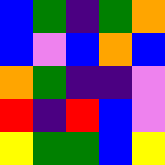[["blue", "green", "indigo", "green", "orange"], ["blue", "violet", "blue", "orange", "blue"], ["orange", "green", "indigo", "indigo", "violet"], ["red", "indigo", "red", "blue", "violet"], ["yellow", "green", "green", "blue", "yellow"]]